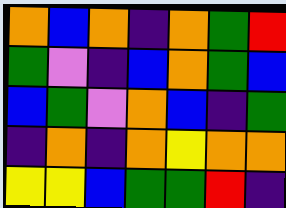[["orange", "blue", "orange", "indigo", "orange", "green", "red"], ["green", "violet", "indigo", "blue", "orange", "green", "blue"], ["blue", "green", "violet", "orange", "blue", "indigo", "green"], ["indigo", "orange", "indigo", "orange", "yellow", "orange", "orange"], ["yellow", "yellow", "blue", "green", "green", "red", "indigo"]]